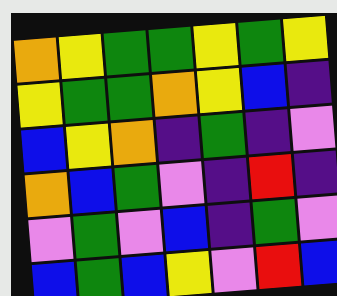[["orange", "yellow", "green", "green", "yellow", "green", "yellow"], ["yellow", "green", "green", "orange", "yellow", "blue", "indigo"], ["blue", "yellow", "orange", "indigo", "green", "indigo", "violet"], ["orange", "blue", "green", "violet", "indigo", "red", "indigo"], ["violet", "green", "violet", "blue", "indigo", "green", "violet"], ["blue", "green", "blue", "yellow", "violet", "red", "blue"]]